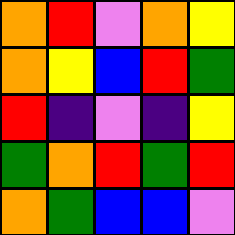[["orange", "red", "violet", "orange", "yellow"], ["orange", "yellow", "blue", "red", "green"], ["red", "indigo", "violet", "indigo", "yellow"], ["green", "orange", "red", "green", "red"], ["orange", "green", "blue", "blue", "violet"]]